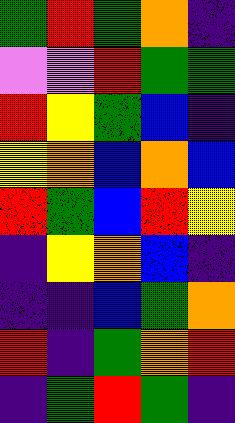[["green", "red", "green", "orange", "indigo"], ["violet", "violet", "red", "green", "green"], ["red", "yellow", "green", "blue", "indigo"], ["yellow", "orange", "blue", "orange", "blue"], ["red", "green", "blue", "red", "yellow"], ["indigo", "yellow", "orange", "blue", "indigo"], ["indigo", "indigo", "blue", "green", "orange"], ["red", "indigo", "green", "orange", "red"], ["indigo", "green", "red", "green", "indigo"]]